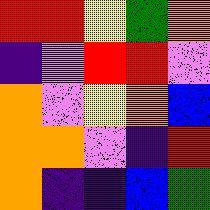[["red", "red", "yellow", "green", "orange"], ["indigo", "violet", "red", "red", "violet"], ["orange", "violet", "yellow", "orange", "blue"], ["orange", "orange", "violet", "indigo", "red"], ["orange", "indigo", "indigo", "blue", "green"]]